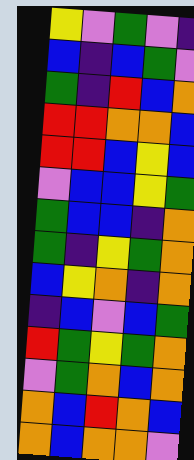[["yellow", "violet", "green", "violet", "indigo"], ["blue", "indigo", "blue", "green", "violet"], ["green", "indigo", "red", "blue", "orange"], ["red", "red", "orange", "orange", "blue"], ["red", "red", "blue", "yellow", "blue"], ["violet", "blue", "blue", "yellow", "green"], ["green", "blue", "blue", "indigo", "orange"], ["green", "indigo", "yellow", "green", "orange"], ["blue", "yellow", "orange", "indigo", "orange"], ["indigo", "blue", "violet", "blue", "green"], ["red", "green", "yellow", "green", "orange"], ["violet", "green", "orange", "blue", "orange"], ["orange", "blue", "red", "orange", "blue"], ["orange", "blue", "orange", "orange", "violet"]]